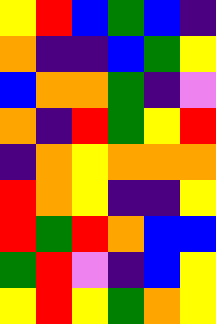[["yellow", "red", "blue", "green", "blue", "indigo"], ["orange", "indigo", "indigo", "blue", "green", "yellow"], ["blue", "orange", "orange", "green", "indigo", "violet"], ["orange", "indigo", "red", "green", "yellow", "red"], ["indigo", "orange", "yellow", "orange", "orange", "orange"], ["red", "orange", "yellow", "indigo", "indigo", "yellow"], ["red", "green", "red", "orange", "blue", "blue"], ["green", "red", "violet", "indigo", "blue", "yellow"], ["yellow", "red", "yellow", "green", "orange", "yellow"]]